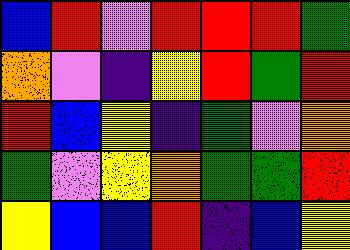[["blue", "red", "violet", "red", "red", "red", "green"], ["orange", "violet", "indigo", "yellow", "red", "green", "red"], ["red", "blue", "yellow", "indigo", "green", "violet", "orange"], ["green", "violet", "yellow", "orange", "green", "green", "red"], ["yellow", "blue", "blue", "red", "indigo", "blue", "yellow"]]